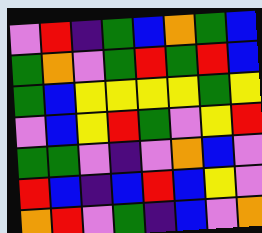[["violet", "red", "indigo", "green", "blue", "orange", "green", "blue"], ["green", "orange", "violet", "green", "red", "green", "red", "blue"], ["green", "blue", "yellow", "yellow", "yellow", "yellow", "green", "yellow"], ["violet", "blue", "yellow", "red", "green", "violet", "yellow", "red"], ["green", "green", "violet", "indigo", "violet", "orange", "blue", "violet"], ["red", "blue", "indigo", "blue", "red", "blue", "yellow", "violet"], ["orange", "red", "violet", "green", "indigo", "blue", "violet", "orange"]]